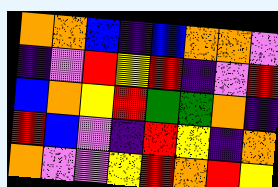[["orange", "orange", "blue", "indigo", "blue", "orange", "orange", "violet"], ["indigo", "violet", "red", "yellow", "red", "indigo", "violet", "red"], ["blue", "orange", "yellow", "red", "green", "green", "orange", "indigo"], ["red", "blue", "violet", "indigo", "red", "yellow", "indigo", "orange"], ["orange", "violet", "violet", "yellow", "red", "orange", "red", "yellow"]]